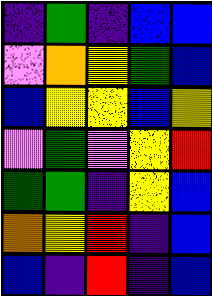[["indigo", "green", "indigo", "blue", "blue"], ["violet", "orange", "yellow", "green", "blue"], ["blue", "yellow", "yellow", "blue", "yellow"], ["violet", "green", "violet", "yellow", "red"], ["green", "green", "indigo", "yellow", "blue"], ["orange", "yellow", "red", "indigo", "blue"], ["blue", "indigo", "red", "indigo", "blue"]]